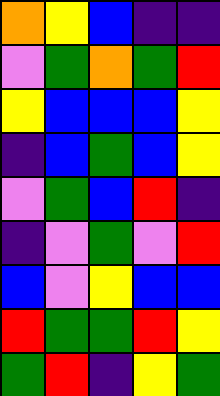[["orange", "yellow", "blue", "indigo", "indigo"], ["violet", "green", "orange", "green", "red"], ["yellow", "blue", "blue", "blue", "yellow"], ["indigo", "blue", "green", "blue", "yellow"], ["violet", "green", "blue", "red", "indigo"], ["indigo", "violet", "green", "violet", "red"], ["blue", "violet", "yellow", "blue", "blue"], ["red", "green", "green", "red", "yellow"], ["green", "red", "indigo", "yellow", "green"]]